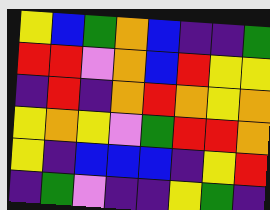[["yellow", "blue", "green", "orange", "blue", "indigo", "indigo", "green"], ["red", "red", "violet", "orange", "blue", "red", "yellow", "yellow"], ["indigo", "red", "indigo", "orange", "red", "orange", "yellow", "orange"], ["yellow", "orange", "yellow", "violet", "green", "red", "red", "orange"], ["yellow", "indigo", "blue", "blue", "blue", "indigo", "yellow", "red"], ["indigo", "green", "violet", "indigo", "indigo", "yellow", "green", "indigo"]]